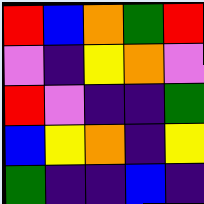[["red", "blue", "orange", "green", "red"], ["violet", "indigo", "yellow", "orange", "violet"], ["red", "violet", "indigo", "indigo", "green"], ["blue", "yellow", "orange", "indigo", "yellow"], ["green", "indigo", "indigo", "blue", "indigo"]]